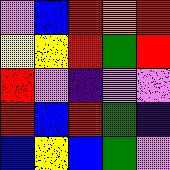[["violet", "blue", "red", "orange", "red"], ["yellow", "yellow", "red", "green", "red"], ["red", "violet", "indigo", "violet", "violet"], ["red", "blue", "red", "green", "indigo"], ["blue", "yellow", "blue", "green", "violet"]]